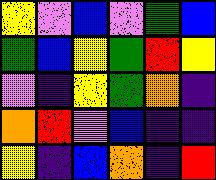[["yellow", "violet", "blue", "violet", "green", "blue"], ["green", "blue", "yellow", "green", "red", "yellow"], ["violet", "indigo", "yellow", "green", "orange", "indigo"], ["orange", "red", "violet", "blue", "indigo", "indigo"], ["yellow", "indigo", "blue", "orange", "indigo", "red"]]